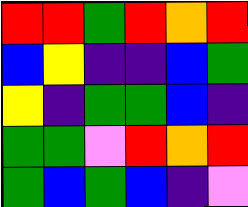[["red", "red", "green", "red", "orange", "red"], ["blue", "yellow", "indigo", "indigo", "blue", "green"], ["yellow", "indigo", "green", "green", "blue", "indigo"], ["green", "green", "violet", "red", "orange", "red"], ["green", "blue", "green", "blue", "indigo", "violet"]]